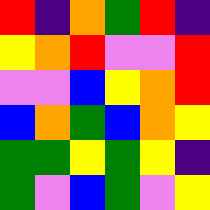[["red", "indigo", "orange", "green", "red", "indigo"], ["yellow", "orange", "red", "violet", "violet", "red"], ["violet", "violet", "blue", "yellow", "orange", "red"], ["blue", "orange", "green", "blue", "orange", "yellow"], ["green", "green", "yellow", "green", "yellow", "indigo"], ["green", "violet", "blue", "green", "violet", "yellow"]]